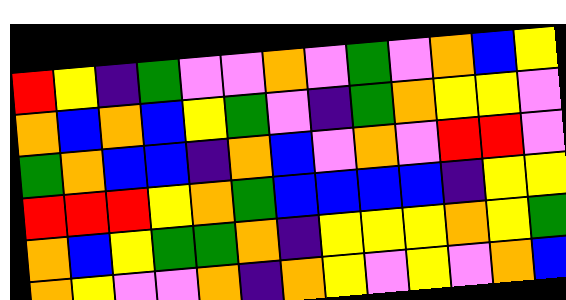[["red", "yellow", "indigo", "green", "violet", "violet", "orange", "violet", "green", "violet", "orange", "blue", "yellow"], ["orange", "blue", "orange", "blue", "yellow", "green", "violet", "indigo", "green", "orange", "yellow", "yellow", "violet"], ["green", "orange", "blue", "blue", "indigo", "orange", "blue", "violet", "orange", "violet", "red", "red", "violet"], ["red", "red", "red", "yellow", "orange", "green", "blue", "blue", "blue", "blue", "indigo", "yellow", "yellow"], ["orange", "blue", "yellow", "green", "green", "orange", "indigo", "yellow", "yellow", "yellow", "orange", "yellow", "green"], ["orange", "yellow", "violet", "violet", "orange", "indigo", "orange", "yellow", "violet", "yellow", "violet", "orange", "blue"]]